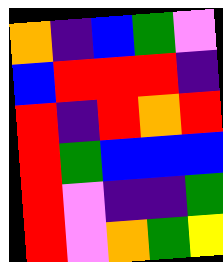[["orange", "indigo", "blue", "green", "violet"], ["blue", "red", "red", "red", "indigo"], ["red", "indigo", "red", "orange", "red"], ["red", "green", "blue", "blue", "blue"], ["red", "violet", "indigo", "indigo", "green"], ["red", "violet", "orange", "green", "yellow"]]